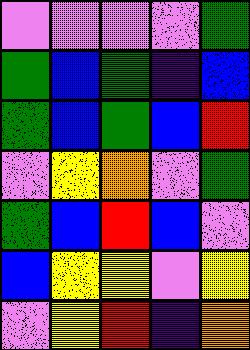[["violet", "violet", "violet", "violet", "green"], ["green", "blue", "green", "indigo", "blue"], ["green", "blue", "green", "blue", "red"], ["violet", "yellow", "orange", "violet", "green"], ["green", "blue", "red", "blue", "violet"], ["blue", "yellow", "yellow", "violet", "yellow"], ["violet", "yellow", "red", "indigo", "orange"]]